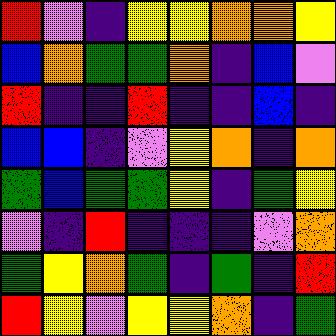[["red", "violet", "indigo", "yellow", "yellow", "orange", "orange", "yellow"], ["blue", "orange", "green", "green", "orange", "indigo", "blue", "violet"], ["red", "indigo", "indigo", "red", "indigo", "indigo", "blue", "indigo"], ["blue", "blue", "indigo", "violet", "yellow", "orange", "indigo", "orange"], ["green", "blue", "green", "green", "yellow", "indigo", "green", "yellow"], ["violet", "indigo", "red", "indigo", "indigo", "indigo", "violet", "orange"], ["green", "yellow", "orange", "green", "indigo", "green", "indigo", "red"], ["red", "yellow", "violet", "yellow", "yellow", "orange", "indigo", "green"]]